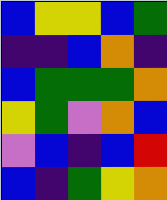[["blue", "yellow", "yellow", "blue", "green"], ["indigo", "indigo", "blue", "orange", "indigo"], ["blue", "green", "green", "green", "orange"], ["yellow", "green", "violet", "orange", "blue"], ["violet", "blue", "indigo", "blue", "red"], ["blue", "indigo", "green", "yellow", "orange"]]